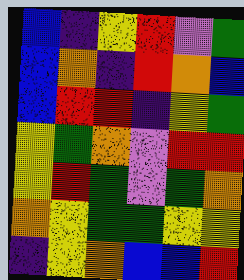[["blue", "indigo", "yellow", "red", "violet", "green"], ["blue", "orange", "indigo", "red", "orange", "blue"], ["blue", "red", "red", "indigo", "yellow", "green"], ["yellow", "green", "orange", "violet", "red", "red"], ["yellow", "red", "green", "violet", "green", "orange"], ["orange", "yellow", "green", "green", "yellow", "yellow"], ["indigo", "yellow", "orange", "blue", "blue", "red"]]